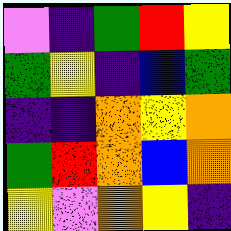[["violet", "indigo", "green", "red", "yellow"], ["green", "yellow", "indigo", "blue", "green"], ["indigo", "indigo", "orange", "yellow", "orange"], ["green", "red", "orange", "blue", "orange"], ["yellow", "violet", "orange", "yellow", "indigo"]]